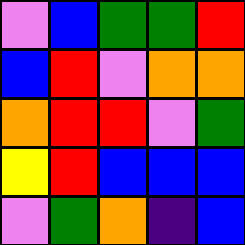[["violet", "blue", "green", "green", "red"], ["blue", "red", "violet", "orange", "orange"], ["orange", "red", "red", "violet", "green"], ["yellow", "red", "blue", "blue", "blue"], ["violet", "green", "orange", "indigo", "blue"]]